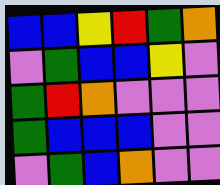[["blue", "blue", "yellow", "red", "green", "orange"], ["violet", "green", "blue", "blue", "yellow", "violet"], ["green", "red", "orange", "violet", "violet", "violet"], ["green", "blue", "blue", "blue", "violet", "violet"], ["violet", "green", "blue", "orange", "violet", "violet"]]